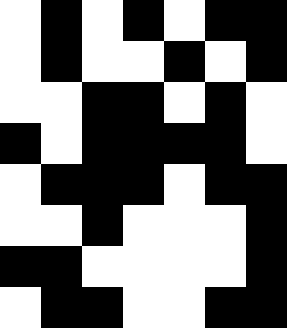[["white", "black", "white", "black", "white", "black", "black"], ["white", "black", "white", "white", "black", "white", "black"], ["white", "white", "black", "black", "white", "black", "white"], ["black", "white", "black", "black", "black", "black", "white"], ["white", "black", "black", "black", "white", "black", "black"], ["white", "white", "black", "white", "white", "white", "black"], ["black", "black", "white", "white", "white", "white", "black"], ["white", "black", "black", "white", "white", "black", "black"]]